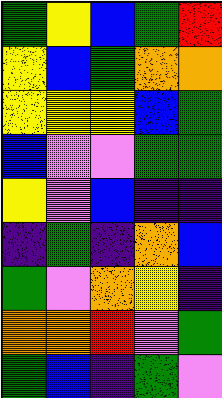[["green", "yellow", "blue", "green", "red"], ["yellow", "blue", "green", "orange", "orange"], ["yellow", "yellow", "yellow", "blue", "green"], ["blue", "violet", "violet", "green", "green"], ["yellow", "violet", "blue", "indigo", "indigo"], ["indigo", "green", "indigo", "orange", "blue"], ["green", "violet", "orange", "yellow", "indigo"], ["orange", "orange", "red", "violet", "green"], ["green", "blue", "indigo", "green", "violet"]]